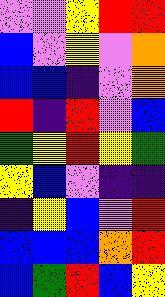[["violet", "violet", "yellow", "red", "red"], ["blue", "violet", "yellow", "violet", "orange"], ["blue", "blue", "indigo", "violet", "orange"], ["red", "indigo", "red", "violet", "blue"], ["green", "yellow", "red", "yellow", "green"], ["yellow", "blue", "violet", "indigo", "indigo"], ["indigo", "yellow", "blue", "violet", "red"], ["blue", "blue", "blue", "orange", "red"], ["blue", "green", "red", "blue", "yellow"]]